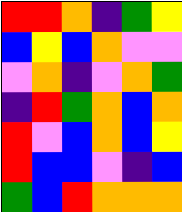[["red", "red", "orange", "indigo", "green", "yellow"], ["blue", "yellow", "blue", "orange", "violet", "violet"], ["violet", "orange", "indigo", "violet", "orange", "green"], ["indigo", "red", "green", "orange", "blue", "orange"], ["red", "violet", "blue", "orange", "blue", "yellow"], ["red", "blue", "blue", "violet", "indigo", "blue"], ["green", "blue", "red", "orange", "orange", "orange"]]